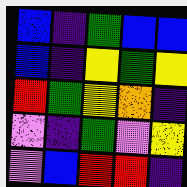[["blue", "indigo", "green", "blue", "blue"], ["blue", "indigo", "yellow", "green", "yellow"], ["red", "green", "yellow", "orange", "indigo"], ["violet", "indigo", "green", "violet", "yellow"], ["violet", "blue", "red", "red", "indigo"]]